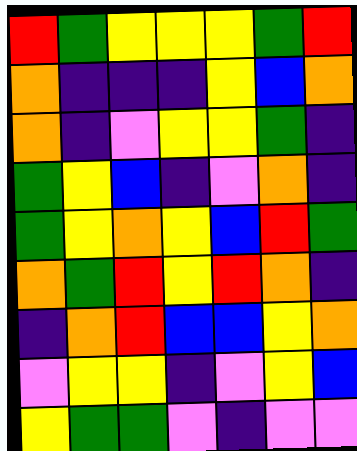[["red", "green", "yellow", "yellow", "yellow", "green", "red"], ["orange", "indigo", "indigo", "indigo", "yellow", "blue", "orange"], ["orange", "indigo", "violet", "yellow", "yellow", "green", "indigo"], ["green", "yellow", "blue", "indigo", "violet", "orange", "indigo"], ["green", "yellow", "orange", "yellow", "blue", "red", "green"], ["orange", "green", "red", "yellow", "red", "orange", "indigo"], ["indigo", "orange", "red", "blue", "blue", "yellow", "orange"], ["violet", "yellow", "yellow", "indigo", "violet", "yellow", "blue"], ["yellow", "green", "green", "violet", "indigo", "violet", "violet"]]